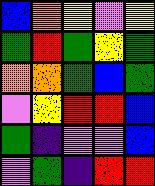[["blue", "orange", "yellow", "violet", "yellow"], ["green", "red", "green", "yellow", "green"], ["orange", "orange", "green", "blue", "green"], ["violet", "yellow", "red", "red", "blue"], ["green", "indigo", "violet", "violet", "blue"], ["violet", "green", "indigo", "red", "red"]]